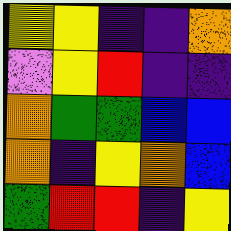[["yellow", "yellow", "indigo", "indigo", "orange"], ["violet", "yellow", "red", "indigo", "indigo"], ["orange", "green", "green", "blue", "blue"], ["orange", "indigo", "yellow", "orange", "blue"], ["green", "red", "red", "indigo", "yellow"]]